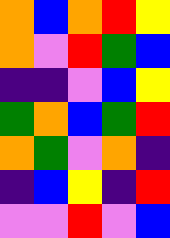[["orange", "blue", "orange", "red", "yellow"], ["orange", "violet", "red", "green", "blue"], ["indigo", "indigo", "violet", "blue", "yellow"], ["green", "orange", "blue", "green", "red"], ["orange", "green", "violet", "orange", "indigo"], ["indigo", "blue", "yellow", "indigo", "red"], ["violet", "violet", "red", "violet", "blue"]]